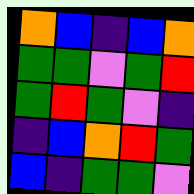[["orange", "blue", "indigo", "blue", "orange"], ["green", "green", "violet", "green", "red"], ["green", "red", "green", "violet", "indigo"], ["indigo", "blue", "orange", "red", "green"], ["blue", "indigo", "green", "green", "violet"]]